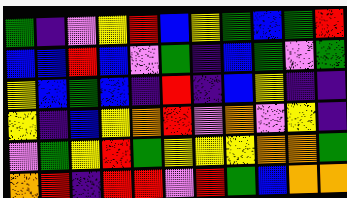[["green", "indigo", "violet", "yellow", "red", "blue", "yellow", "green", "blue", "green", "red"], ["blue", "blue", "red", "blue", "violet", "green", "indigo", "blue", "green", "violet", "green"], ["yellow", "blue", "green", "blue", "indigo", "red", "indigo", "blue", "yellow", "indigo", "indigo"], ["yellow", "indigo", "blue", "yellow", "orange", "red", "violet", "orange", "violet", "yellow", "indigo"], ["violet", "green", "yellow", "red", "green", "yellow", "yellow", "yellow", "orange", "orange", "green"], ["orange", "red", "indigo", "red", "red", "violet", "red", "green", "blue", "orange", "orange"]]